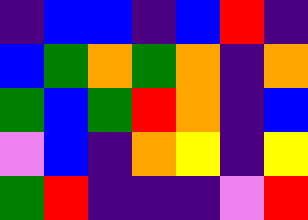[["indigo", "blue", "blue", "indigo", "blue", "red", "indigo"], ["blue", "green", "orange", "green", "orange", "indigo", "orange"], ["green", "blue", "green", "red", "orange", "indigo", "blue"], ["violet", "blue", "indigo", "orange", "yellow", "indigo", "yellow"], ["green", "red", "indigo", "indigo", "indigo", "violet", "red"]]